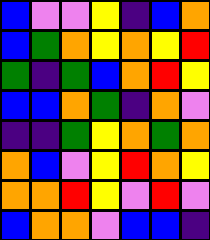[["blue", "violet", "violet", "yellow", "indigo", "blue", "orange"], ["blue", "green", "orange", "yellow", "orange", "yellow", "red"], ["green", "indigo", "green", "blue", "orange", "red", "yellow"], ["blue", "blue", "orange", "green", "indigo", "orange", "violet"], ["indigo", "indigo", "green", "yellow", "orange", "green", "orange"], ["orange", "blue", "violet", "yellow", "red", "orange", "yellow"], ["orange", "orange", "red", "yellow", "violet", "red", "violet"], ["blue", "orange", "orange", "violet", "blue", "blue", "indigo"]]